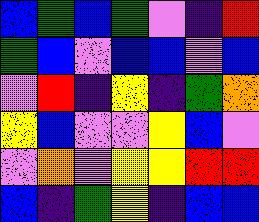[["blue", "green", "blue", "green", "violet", "indigo", "red"], ["green", "blue", "violet", "blue", "blue", "violet", "blue"], ["violet", "red", "indigo", "yellow", "indigo", "green", "orange"], ["yellow", "blue", "violet", "violet", "yellow", "blue", "violet"], ["violet", "orange", "violet", "yellow", "yellow", "red", "red"], ["blue", "indigo", "green", "yellow", "indigo", "blue", "blue"]]